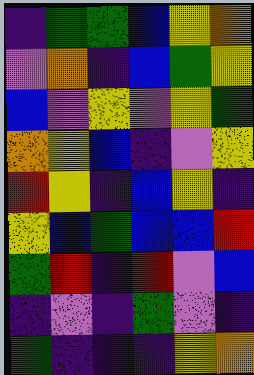[["indigo", "green", "green", "blue", "yellow", "orange"], ["violet", "orange", "indigo", "blue", "green", "yellow"], ["blue", "violet", "yellow", "violet", "yellow", "green"], ["orange", "yellow", "blue", "indigo", "violet", "yellow"], ["red", "yellow", "indigo", "blue", "yellow", "indigo"], ["yellow", "blue", "green", "blue", "blue", "red"], ["green", "red", "indigo", "red", "violet", "blue"], ["indigo", "violet", "indigo", "green", "violet", "indigo"], ["green", "indigo", "indigo", "indigo", "yellow", "orange"]]